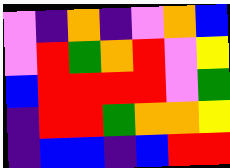[["violet", "indigo", "orange", "indigo", "violet", "orange", "blue"], ["violet", "red", "green", "orange", "red", "violet", "yellow"], ["blue", "red", "red", "red", "red", "violet", "green"], ["indigo", "red", "red", "green", "orange", "orange", "yellow"], ["indigo", "blue", "blue", "indigo", "blue", "red", "red"]]